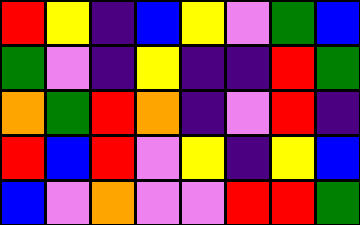[["red", "yellow", "indigo", "blue", "yellow", "violet", "green", "blue"], ["green", "violet", "indigo", "yellow", "indigo", "indigo", "red", "green"], ["orange", "green", "red", "orange", "indigo", "violet", "red", "indigo"], ["red", "blue", "red", "violet", "yellow", "indigo", "yellow", "blue"], ["blue", "violet", "orange", "violet", "violet", "red", "red", "green"]]